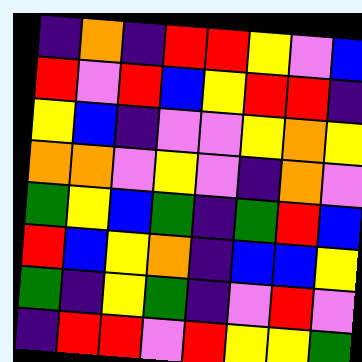[["indigo", "orange", "indigo", "red", "red", "yellow", "violet", "blue"], ["red", "violet", "red", "blue", "yellow", "red", "red", "indigo"], ["yellow", "blue", "indigo", "violet", "violet", "yellow", "orange", "yellow"], ["orange", "orange", "violet", "yellow", "violet", "indigo", "orange", "violet"], ["green", "yellow", "blue", "green", "indigo", "green", "red", "blue"], ["red", "blue", "yellow", "orange", "indigo", "blue", "blue", "yellow"], ["green", "indigo", "yellow", "green", "indigo", "violet", "red", "violet"], ["indigo", "red", "red", "violet", "red", "yellow", "yellow", "green"]]